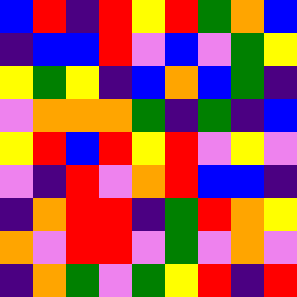[["blue", "red", "indigo", "red", "yellow", "red", "green", "orange", "blue"], ["indigo", "blue", "blue", "red", "violet", "blue", "violet", "green", "yellow"], ["yellow", "green", "yellow", "indigo", "blue", "orange", "blue", "green", "indigo"], ["violet", "orange", "orange", "orange", "green", "indigo", "green", "indigo", "blue"], ["yellow", "red", "blue", "red", "yellow", "red", "violet", "yellow", "violet"], ["violet", "indigo", "red", "violet", "orange", "red", "blue", "blue", "indigo"], ["indigo", "orange", "red", "red", "indigo", "green", "red", "orange", "yellow"], ["orange", "violet", "red", "red", "violet", "green", "violet", "orange", "violet"], ["indigo", "orange", "green", "violet", "green", "yellow", "red", "indigo", "red"]]